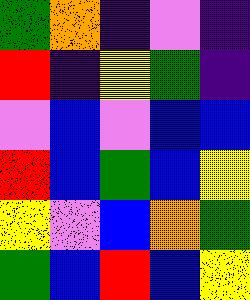[["green", "orange", "indigo", "violet", "indigo"], ["red", "indigo", "yellow", "green", "indigo"], ["violet", "blue", "violet", "blue", "blue"], ["red", "blue", "green", "blue", "yellow"], ["yellow", "violet", "blue", "orange", "green"], ["green", "blue", "red", "blue", "yellow"]]